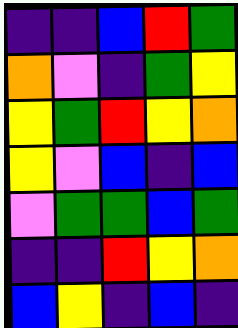[["indigo", "indigo", "blue", "red", "green"], ["orange", "violet", "indigo", "green", "yellow"], ["yellow", "green", "red", "yellow", "orange"], ["yellow", "violet", "blue", "indigo", "blue"], ["violet", "green", "green", "blue", "green"], ["indigo", "indigo", "red", "yellow", "orange"], ["blue", "yellow", "indigo", "blue", "indigo"]]